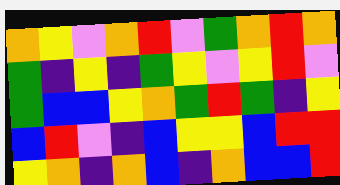[["orange", "yellow", "violet", "orange", "red", "violet", "green", "orange", "red", "orange"], ["green", "indigo", "yellow", "indigo", "green", "yellow", "violet", "yellow", "red", "violet"], ["green", "blue", "blue", "yellow", "orange", "green", "red", "green", "indigo", "yellow"], ["blue", "red", "violet", "indigo", "blue", "yellow", "yellow", "blue", "red", "red"], ["yellow", "orange", "indigo", "orange", "blue", "indigo", "orange", "blue", "blue", "red"]]